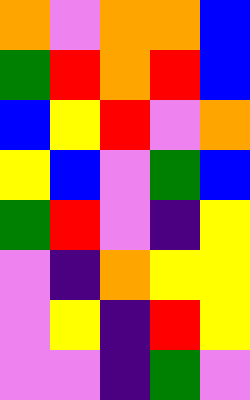[["orange", "violet", "orange", "orange", "blue"], ["green", "red", "orange", "red", "blue"], ["blue", "yellow", "red", "violet", "orange"], ["yellow", "blue", "violet", "green", "blue"], ["green", "red", "violet", "indigo", "yellow"], ["violet", "indigo", "orange", "yellow", "yellow"], ["violet", "yellow", "indigo", "red", "yellow"], ["violet", "violet", "indigo", "green", "violet"]]